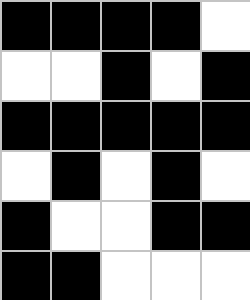[["black", "black", "black", "black", "white"], ["white", "white", "black", "white", "black"], ["black", "black", "black", "black", "black"], ["white", "black", "white", "black", "white"], ["black", "white", "white", "black", "black"], ["black", "black", "white", "white", "white"]]